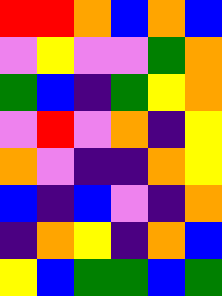[["red", "red", "orange", "blue", "orange", "blue"], ["violet", "yellow", "violet", "violet", "green", "orange"], ["green", "blue", "indigo", "green", "yellow", "orange"], ["violet", "red", "violet", "orange", "indigo", "yellow"], ["orange", "violet", "indigo", "indigo", "orange", "yellow"], ["blue", "indigo", "blue", "violet", "indigo", "orange"], ["indigo", "orange", "yellow", "indigo", "orange", "blue"], ["yellow", "blue", "green", "green", "blue", "green"]]